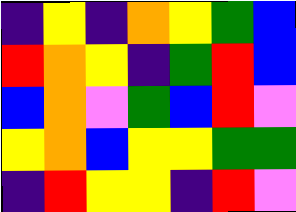[["indigo", "yellow", "indigo", "orange", "yellow", "green", "blue"], ["red", "orange", "yellow", "indigo", "green", "red", "blue"], ["blue", "orange", "violet", "green", "blue", "red", "violet"], ["yellow", "orange", "blue", "yellow", "yellow", "green", "green"], ["indigo", "red", "yellow", "yellow", "indigo", "red", "violet"]]